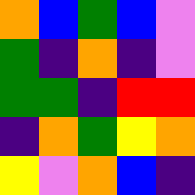[["orange", "blue", "green", "blue", "violet"], ["green", "indigo", "orange", "indigo", "violet"], ["green", "green", "indigo", "red", "red"], ["indigo", "orange", "green", "yellow", "orange"], ["yellow", "violet", "orange", "blue", "indigo"]]